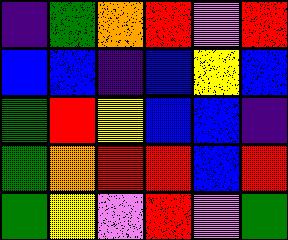[["indigo", "green", "orange", "red", "violet", "red"], ["blue", "blue", "indigo", "blue", "yellow", "blue"], ["green", "red", "yellow", "blue", "blue", "indigo"], ["green", "orange", "red", "red", "blue", "red"], ["green", "yellow", "violet", "red", "violet", "green"]]